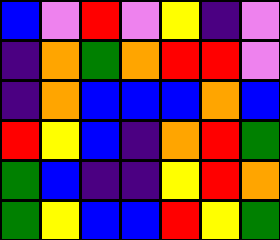[["blue", "violet", "red", "violet", "yellow", "indigo", "violet"], ["indigo", "orange", "green", "orange", "red", "red", "violet"], ["indigo", "orange", "blue", "blue", "blue", "orange", "blue"], ["red", "yellow", "blue", "indigo", "orange", "red", "green"], ["green", "blue", "indigo", "indigo", "yellow", "red", "orange"], ["green", "yellow", "blue", "blue", "red", "yellow", "green"]]